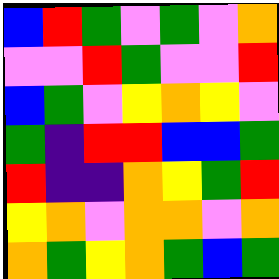[["blue", "red", "green", "violet", "green", "violet", "orange"], ["violet", "violet", "red", "green", "violet", "violet", "red"], ["blue", "green", "violet", "yellow", "orange", "yellow", "violet"], ["green", "indigo", "red", "red", "blue", "blue", "green"], ["red", "indigo", "indigo", "orange", "yellow", "green", "red"], ["yellow", "orange", "violet", "orange", "orange", "violet", "orange"], ["orange", "green", "yellow", "orange", "green", "blue", "green"]]